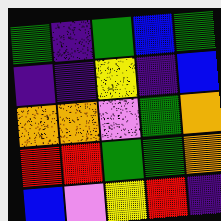[["green", "indigo", "green", "blue", "green"], ["indigo", "indigo", "yellow", "indigo", "blue"], ["orange", "orange", "violet", "green", "orange"], ["red", "red", "green", "green", "orange"], ["blue", "violet", "yellow", "red", "indigo"]]